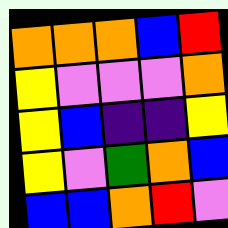[["orange", "orange", "orange", "blue", "red"], ["yellow", "violet", "violet", "violet", "orange"], ["yellow", "blue", "indigo", "indigo", "yellow"], ["yellow", "violet", "green", "orange", "blue"], ["blue", "blue", "orange", "red", "violet"]]